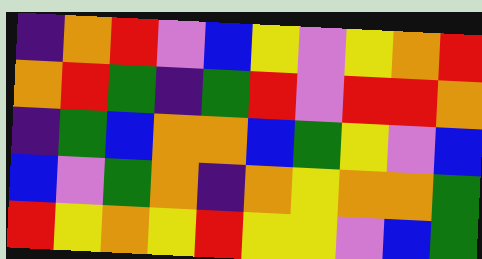[["indigo", "orange", "red", "violet", "blue", "yellow", "violet", "yellow", "orange", "red"], ["orange", "red", "green", "indigo", "green", "red", "violet", "red", "red", "orange"], ["indigo", "green", "blue", "orange", "orange", "blue", "green", "yellow", "violet", "blue"], ["blue", "violet", "green", "orange", "indigo", "orange", "yellow", "orange", "orange", "green"], ["red", "yellow", "orange", "yellow", "red", "yellow", "yellow", "violet", "blue", "green"]]